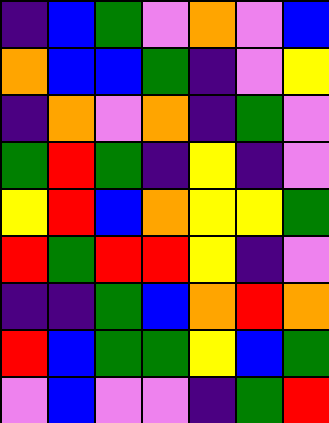[["indigo", "blue", "green", "violet", "orange", "violet", "blue"], ["orange", "blue", "blue", "green", "indigo", "violet", "yellow"], ["indigo", "orange", "violet", "orange", "indigo", "green", "violet"], ["green", "red", "green", "indigo", "yellow", "indigo", "violet"], ["yellow", "red", "blue", "orange", "yellow", "yellow", "green"], ["red", "green", "red", "red", "yellow", "indigo", "violet"], ["indigo", "indigo", "green", "blue", "orange", "red", "orange"], ["red", "blue", "green", "green", "yellow", "blue", "green"], ["violet", "blue", "violet", "violet", "indigo", "green", "red"]]